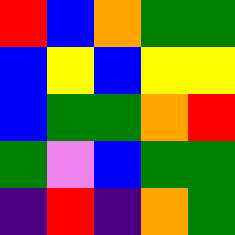[["red", "blue", "orange", "green", "green"], ["blue", "yellow", "blue", "yellow", "yellow"], ["blue", "green", "green", "orange", "red"], ["green", "violet", "blue", "green", "green"], ["indigo", "red", "indigo", "orange", "green"]]